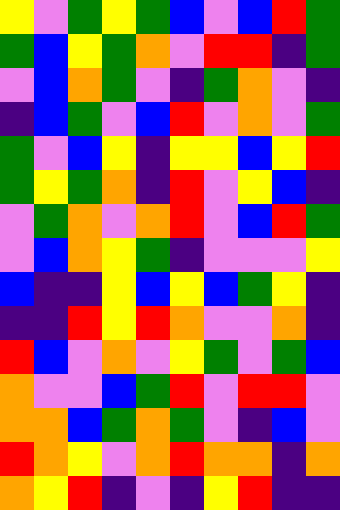[["yellow", "violet", "green", "yellow", "green", "blue", "violet", "blue", "red", "green"], ["green", "blue", "yellow", "green", "orange", "violet", "red", "red", "indigo", "green"], ["violet", "blue", "orange", "green", "violet", "indigo", "green", "orange", "violet", "indigo"], ["indigo", "blue", "green", "violet", "blue", "red", "violet", "orange", "violet", "green"], ["green", "violet", "blue", "yellow", "indigo", "yellow", "yellow", "blue", "yellow", "red"], ["green", "yellow", "green", "orange", "indigo", "red", "violet", "yellow", "blue", "indigo"], ["violet", "green", "orange", "violet", "orange", "red", "violet", "blue", "red", "green"], ["violet", "blue", "orange", "yellow", "green", "indigo", "violet", "violet", "violet", "yellow"], ["blue", "indigo", "indigo", "yellow", "blue", "yellow", "blue", "green", "yellow", "indigo"], ["indigo", "indigo", "red", "yellow", "red", "orange", "violet", "violet", "orange", "indigo"], ["red", "blue", "violet", "orange", "violet", "yellow", "green", "violet", "green", "blue"], ["orange", "violet", "violet", "blue", "green", "red", "violet", "red", "red", "violet"], ["orange", "orange", "blue", "green", "orange", "green", "violet", "indigo", "blue", "violet"], ["red", "orange", "yellow", "violet", "orange", "red", "orange", "orange", "indigo", "orange"], ["orange", "yellow", "red", "indigo", "violet", "indigo", "yellow", "red", "indigo", "indigo"]]